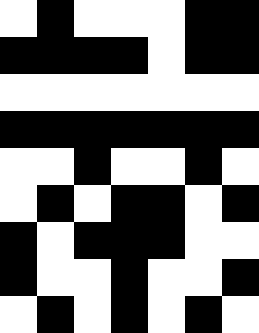[["white", "black", "white", "white", "white", "black", "black"], ["black", "black", "black", "black", "white", "black", "black"], ["white", "white", "white", "white", "white", "white", "white"], ["black", "black", "black", "black", "black", "black", "black"], ["white", "white", "black", "white", "white", "black", "white"], ["white", "black", "white", "black", "black", "white", "black"], ["black", "white", "black", "black", "black", "white", "white"], ["black", "white", "white", "black", "white", "white", "black"], ["white", "black", "white", "black", "white", "black", "white"]]